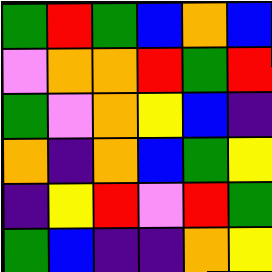[["green", "red", "green", "blue", "orange", "blue"], ["violet", "orange", "orange", "red", "green", "red"], ["green", "violet", "orange", "yellow", "blue", "indigo"], ["orange", "indigo", "orange", "blue", "green", "yellow"], ["indigo", "yellow", "red", "violet", "red", "green"], ["green", "blue", "indigo", "indigo", "orange", "yellow"]]